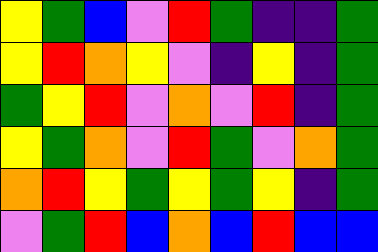[["yellow", "green", "blue", "violet", "red", "green", "indigo", "indigo", "green"], ["yellow", "red", "orange", "yellow", "violet", "indigo", "yellow", "indigo", "green"], ["green", "yellow", "red", "violet", "orange", "violet", "red", "indigo", "green"], ["yellow", "green", "orange", "violet", "red", "green", "violet", "orange", "green"], ["orange", "red", "yellow", "green", "yellow", "green", "yellow", "indigo", "green"], ["violet", "green", "red", "blue", "orange", "blue", "red", "blue", "blue"]]